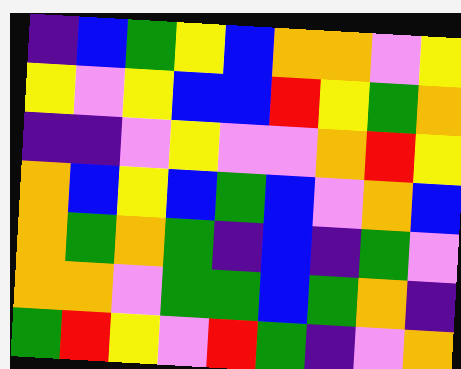[["indigo", "blue", "green", "yellow", "blue", "orange", "orange", "violet", "yellow"], ["yellow", "violet", "yellow", "blue", "blue", "red", "yellow", "green", "orange"], ["indigo", "indigo", "violet", "yellow", "violet", "violet", "orange", "red", "yellow"], ["orange", "blue", "yellow", "blue", "green", "blue", "violet", "orange", "blue"], ["orange", "green", "orange", "green", "indigo", "blue", "indigo", "green", "violet"], ["orange", "orange", "violet", "green", "green", "blue", "green", "orange", "indigo"], ["green", "red", "yellow", "violet", "red", "green", "indigo", "violet", "orange"]]